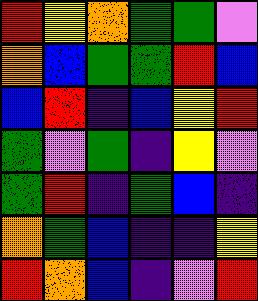[["red", "yellow", "orange", "green", "green", "violet"], ["orange", "blue", "green", "green", "red", "blue"], ["blue", "red", "indigo", "blue", "yellow", "red"], ["green", "violet", "green", "indigo", "yellow", "violet"], ["green", "red", "indigo", "green", "blue", "indigo"], ["orange", "green", "blue", "indigo", "indigo", "yellow"], ["red", "orange", "blue", "indigo", "violet", "red"]]